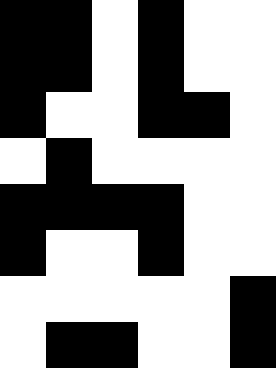[["black", "black", "white", "black", "white", "white"], ["black", "black", "white", "black", "white", "white"], ["black", "white", "white", "black", "black", "white"], ["white", "black", "white", "white", "white", "white"], ["black", "black", "black", "black", "white", "white"], ["black", "white", "white", "black", "white", "white"], ["white", "white", "white", "white", "white", "black"], ["white", "black", "black", "white", "white", "black"]]